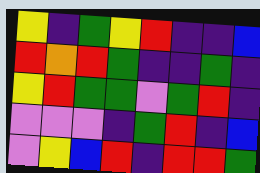[["yellow", "indigo", "green", "yellow", "red", "indigo", "indigo", "blue"], ["red", "orange", "red", "green", "indigo", "indigo", "green", "indigo"], ["yellow", "red", "green", "green", "violet", "green", "red", "indigo"], ["violet", "violet", "violet", "indigo", "green", "red", "indigo", "blue"], ["violet", "yellow", "blue", "red", "indigo", "red", "red", "green"]]